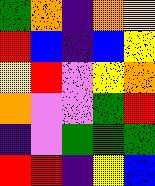[["green", "orange", "indigo", "orange", "yellow"], ["red", "blue", "indigo", "blue", "yellow"], ["yellow", "red", "violet", "yellow", "orange"], ["orange", "violet", "violet", "green", "red"], ["indigo", "violet", "green", "green", "green"], ["red", "red", "indigo", "yellow", "blue"]]